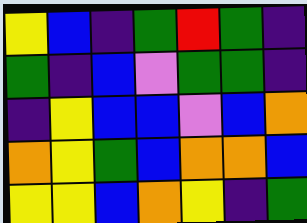[["yellow", "blue", "indigo", "green", "red", "green", "indigo"], ["green", "indigo", "blue", "violet", "green", "green", "indigo"], ["indigo", "yellow", "blue", "blue", "violet", "blue", "orange"], ["orange", "yellow", "green", "blue", "orange", "orange", "blue"], ["yellow", "yellow", "blue", "orange", "yellow", "indigo", "green"]]